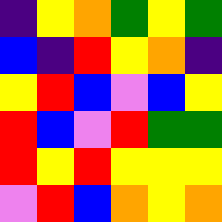[["indigo", "yellow", "orange", "green", "yellow", "green"], ["blue", "indigo", "red", "yellow", "orange", "indigo"], ["yellow", "red", "blue", "violet", "blue", "yellow"], ["red", "blue", "violet", "red", "green", "green"], ["red", "yellow", "red", "yellow", "yellow", "yellow"], ["violet", "red", "blue", "orange", "yellow", "orange"]]